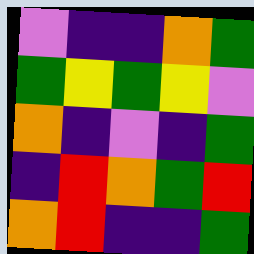[["violet", "indigo", "indigo", "orange", "green"], ["green", "yellow", "green", "yellow", "violet"], ["orange", "indigo", "violet", "indigo", "green"], ["indigo", "red", "orange", "green", "red"], ["orange", "red", "indigo", "indigo", "green"]]